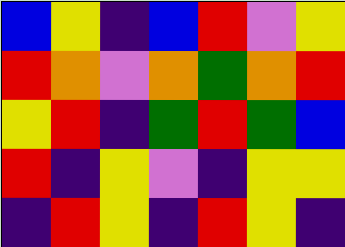[["blue", "yellow", "indigo", "blue", "red", "violet", "yellow"], ["red", "orange", "violet", "orange", "green", "orange", "red"], ["yellow", "red", "indigo", "green", "red", "green", "blue"], ["red", "indigo", "yellow", "violet", "indigo", "yellow", "yellow"], ["indigo", "red", "yellow", "indigo", "red", "yellow", "indigo"]]